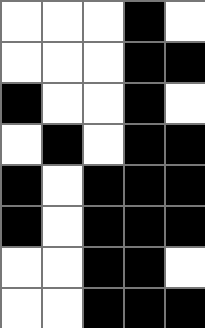[["white", "white", "white", "black", "white"], ["white", "white", "white", "black", "black"], ["black", "white", "white", "black", "white"], ["white", "black", "white", "black", "black"], ["black", "white", "black", "black", "black"], ["black", "white", "black", "black", "black"], ["white", "white", "black", "black", "white"], ["white", "white", "black", "black", "black"]]